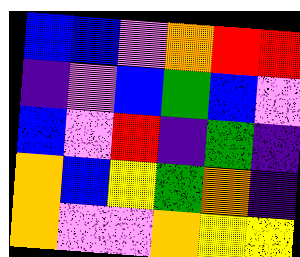[["blue", "blue", "violet", "orange", "red", "red"], ["indigo", "violet", "blue", "green", "blue", "violet"], ["blue", "violet", "red", "indigo", "green", "indigo"], ["orange", "blue", "yellow", "green", "orange", "indigo"], ["orange", "violet", "violet", "orange", "yellow", "yellow"]]